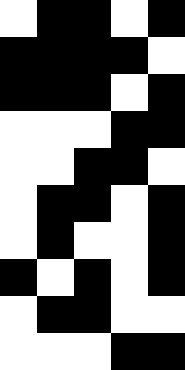[["white", "black", "black", "white", "black"], ["black", "black", "black", "black", "white"], ["black", "black", "black", "white", "black"], ["white", "white", "white", "black", "black"], ["white", "white", "black", "black", "white"], ["white", "black", "black", "white", "black"], ["white", "black", "white", "white", "black"], ["black", "white", "black", "white", "black"], ["white", "black", "black", "white", "white"], ["white", "white", "white", "black", "black"]]